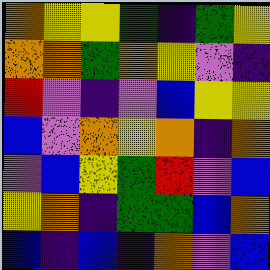[["orange", "yellow", "yellow", "green", "indigo", "green", "yellow"], ["orange", "orange", "green", "orange", "yellow", "violet", "indigo"], ["red", "violet", "indigo", "violet", "blue", "yellow", "yellow"], ["blue", "violet", "orange", "yellow", "orange", "indigo", "orange"], ["violet", "blue", "yellow", "green", "red", "violet", "blue"], ["yellow", "orange", "indigo", "green", "green", "blue", "orange"], ["blue", "indigo", "blue", "indigo", "orange", "violet", "blue"]]